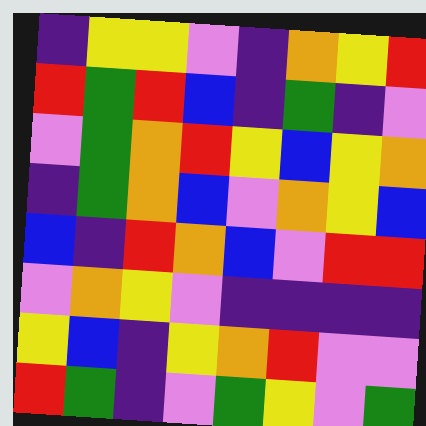[["indigo", "yellow", "yellow", "violet", "indigo", "orange", "yellow", "red"], ["red", "green", "red", "blue", "indigo", "green", "indigo", "violet"], ["violet", "green", "orange", "red", "yellow", "blue", "yellow", "orange"], ["indigo", "green", "orange", "blue", "violet", "orange", "yellow", "blue"], ["blue", "indigo", "red", "orange", "blue", "violet", "red", "red"], ["violet", "orange", "yellow", "violet", "indigo", "indigo", "indigo", "indigo"], ["yellow", "blue", "indigo", "yellow", "orange", "red", "violet", "violet"], ["red", "green", "indigo", "violet", "green", "yellow", "violet", "green"]]